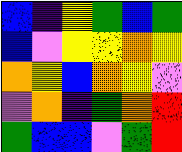[["blue", "indigo", "yellow", "green", "blue", "green"], ["blue", "violet", "yellow", "yellow", "orange", "yellow"], ["orange", "yellow", "blue", "orange", "yellow", "violet"], ["violet", "orange", "indigo", "green", "orange", "red"], ["green", "blue", "blue", "violet", "green", "red"]]